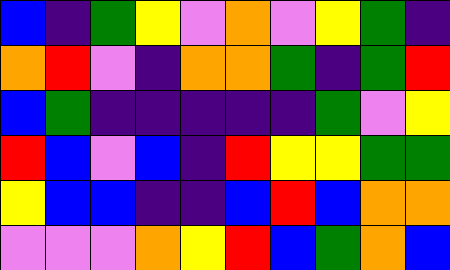[["blue", "indigo", "green", "yellow", "violet", "orange", "violet", "yellow", "green", "indigo"], ["orange", "red", "violet", "indigo", "orange", "orange", "green", "indigo", "green", "red"], ["blue", "green", "indigo", "indigo", "indigo", "indigo", "indigo", "green", "violet", "yellow"], ["red", "blue", "violet", "blue", "indigo", "red", "yellow", "yellow", "green", "green"], ["yellow", "blue", "blue", "indigo", "indigo", "blue", "red", "blue", "orange", "orange"], ["violet", "violet", "violet", "orange", "yellow", "red", "blue", "green", "orange", "blue"]]